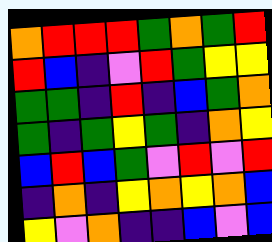[["orange", "red", "red", "red", "green", "orange", "green", "red"], ["red", "blue", "indigo", "violet", "red", "green", "yellow", "yellow"], ["green", "green", "indigo", "red", "indigo", "blue", "green", "orange"], ["green", "indigo", "green", "yellow", "green", "indigo", "orange", "yellow"], ["blue", "red", "blue", "green", "violet", "red", "violet", "red"], ["indigo", "orange", "indigo", "yellow", "orange", "yellow", "orange", "blue"], ["yellow", "violet", "orange", "indigo", "indigo", "blue", "violet", "blue"]]